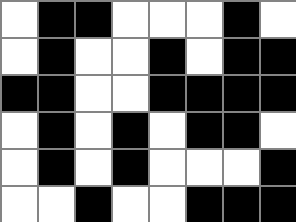[["white", "black", "black", "white", "white", "white", "black", "white"], ["white", "black", "white", "white", "black", "white", "black", "black"], ["black", "black", "white", "white", "black", "black", "black", "black"], ["white", "black", "white", "black", "white", "black", "black", "white"], ["white", "black", "white", "black", "white", "white", "white", "black"], ["white", "white", "black", "white", "white", "black", "black", "black"]]